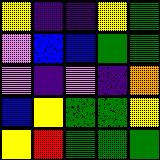[["yellow", "indigo", "indigo", "yellow", "green"], ["violet", "blue", "blue", "green", "green"], ["violet", "indigo", "violet", "indigo", "orange"], ["blue", "yellow", "green", "green", "yellow"], ["yellow", "red", "green", "green", "green"]]